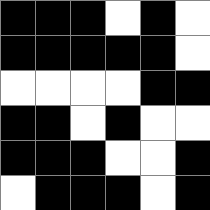[["black", "black", "black", "white", "black", "white"], ["black", "black", "black", "black", "black", "white"], ["white", "white", "white", "white", "black", "black"], ["black", "black", "white", "black", "white", "white"], ["black", "black", "black", "white", "white", "black"], ["white", "black", "black", "black", "white", "black"]]